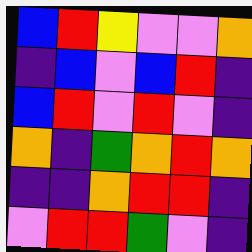[["blue", "red", "yellow", "violet", "violet", "orange"], ["indigo", "blue", "violet", "blue", "red", "indigo"], ["blue", "red", "violet", "red", "violet", "indigo"], ["orange", "indigo", "green", "orange", "red", "orange"], ["indigo", "indigo", "orange", "red", "red", "indigo"], ["violet", "red", "red", "green", "violet", "indigo"]]